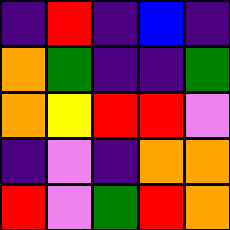[["indigo", "red", "indigo", "blue", "indigo"], ["orange", "green", "indigo", "indigo", "green"], ["orange", "yellow", "red", "red", "violet"], ["indigo", "violet", "indigo", "orange", "orange"], ["red", "violet", "green", "red", "orange"]]